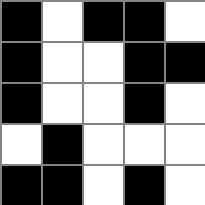[["black", "white", "black", "black", "white"], ["black", "white", "white", "black", "black"], ["black", "white", "white", "black", "white"], ["white", "black", "white", "white", "white"], ["black", "black", "white", "black", "white"]]